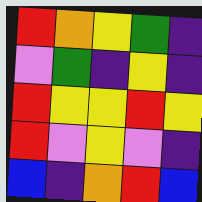[["red", "orange", "yellow", "green", "indigo"], ["violet", "green", "indigo", "yellow", "indigo"], ["red", "yellow", "yellow", "red", "yellow"], ["red", "violet", "yellow", "violet", "indigo"], ["blue", "indigo", "orange", "red", "blue"]]